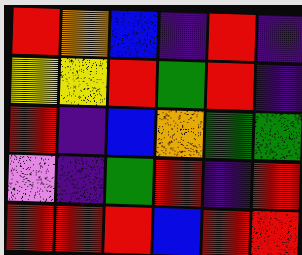[["red", "orange", "blue", "indigo", "red", "indigo"], ["yellow", "yellow", "red", "green", "red", "indigo"], ["red", "indigo", "blue", "orange", "green", "green"], ["violet", "indigo", "green", "red", "indigo", "red"], ["red", "red", "red", "blue", "red", "red"]]